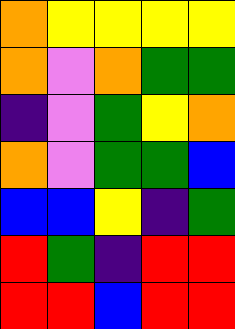[["orange", "yellow", "yellow", "yellow", "yellow"], ["orange", "violet", "orange", "green", "green"], ["indigo", "violet", "green", "yellow", "orange"], ["orange", "violet", "green", "green", "blue"], ["blue", "blue", "yellow", "indigo", "green"], ["red", "green", "indigo", "red", "red"], ["red", "red", "blue", "red", "red"]]